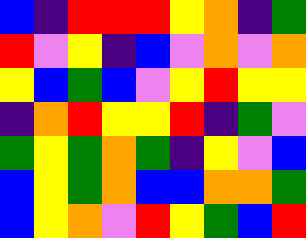[["blue", "indigo", "red", "red", "red", "yellow", "orange", "indigo", "green"], ["red", "violet", "yellow", "indigo", "blue", "violet", "orange", "violet", "orange"], ["yellow", "blue", "green", "blue", "violet", "yellow", "red", "yellow", "yellow"], ["indigo", "orange", "red", "yellow", "yellow", "red", "indigo", "green", "violet"], ["green", "yellow", "green", "orange", "green", "indigo", "yellow", "violet", "blue"], ["blue", "yellow", "green", "orange", "blue", "blue", "orange", "orange", "green"], ["blue", "yellow", "orange", "violet", "red", "yellow", "green", "blue", "red"]]